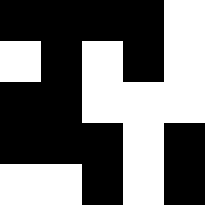[["black", "black", "black", "black", "white"], ["white", "black", "white", "black", "white"], ["black", "black", "white", "white", "white"], ["black", "black", "black", "white", "black"], ["white", "white", "black", "white", "black"]]